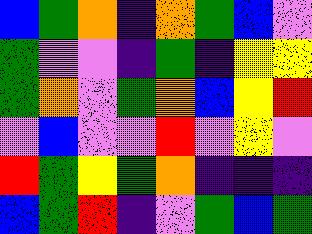[["blue", "green", "orange", "indigo", "orange", "green", "blue", "violet"], ["green", "violet", "violet", "indigo", "green", "indigo", "yellow", "yellow"], ["green", "orange", "violet", "green", "orange", "blue", "yellow", "red"], ["violet", "blue", "violet", "violet", "red", "violet", "yellow", "violet"], ["red", "green", "yellow", "green", "orange", "indigo", "indigo", "indigo"], ["blue", "green", "red", "indigo", "violet", "green", "blue", "green"]]